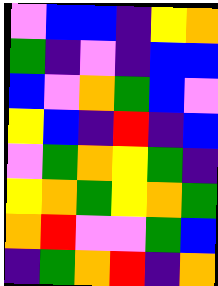[["violet", "blue", "blue", "indigo", "yellow", "orange"], ["green", "indigo", "violet", "indigo", "blue", "blue"], ["blue", "violet", "orange", "green", "blue", "violet"], ["yellow", "blue", "indigo", "red", "indigo", "blue"], ["violet", "green", "orange", "yellow", "green", "indigo"], ["yellow", "orange", "green", "yellow", "orange", "green"], ["orange", "red", "violet", "violet", "green", "blue"], ["indigo", "green", "orange", "red", "indigo", "orange"]]